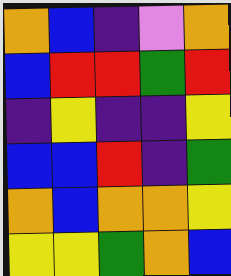[["orange", "blue", "indigo", "violet", "orange"], ["blue", "red", "red", "green", "red"], ["indigo", "yellow", "indigo", "indigo", "yellow"], ["blue", "blue", "red", "indigo", "green"], ["orange", "blue", "orange", "orange", "yellow"], ["yellow", "yellow", "green", "orange", "blue"]]